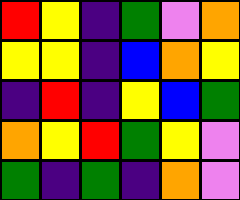[["red", "yellow", "indigo", "green", "violet", "orange"], ["yellow", "yellow", "indigo", "blue", "orange", "yellow"], ["indigo", "red", "indigo", "yellow", "blue", "green"], ["orange", "yellow", "red", "green", "yellow", "violet"], ["green", "indigo", "green", "indigo", "orange", "violet"]]